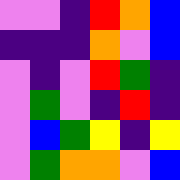[["violet", "violet", "indigo", "red", "orange", "blue"], ["indigo", "indigo", "indigo", "orange", "violet", "blue"], ["violet", "indigo", "violet", "red", "green", "indigo"], ["violet", "green", "violet", "indigo", "red", "indigo"], ["violet", "blue", "green", "yellow", "indigo", "yellow"], ["violet", "green", "orange", "orange", "violet", "blue"]]